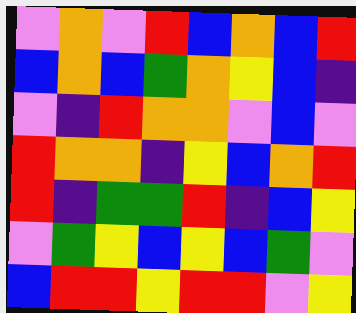[["violet", "orange", "violet", "red", "blue", "orange", "blue", "red"], ["blue", "orange", "blue", "green", "orange", "yellow", "blue", "indigo"], ["violet", "indigo", "red", "orange", "orange", "violet", "blue", "violet"], ["red", "orange", "orange", "indigo", "yellow", "blue", "orange", "red"], ["red", "indigo", "green", "green", "red", "indigo", "blue", "yellow"], ["violet", "green", "yellow", "blue", "yellow", "blue", "green", "violet"], ["blue", "red", "red", "yellow", "red", "red", "violet", "yellow"]]